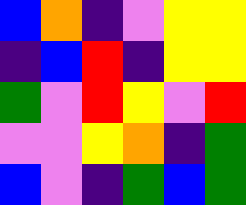[["blue", "orange", "indigo", "violet", "yellow", "yellow"], ["indigo", "blue", "red", "indigo", "yellow", "yellow"], ["green", "violet", "red", "yellow", "violet", "red"], ["violet", "violet", "yellow", "orange", "indigo", "green"], ["blue", "violet", "indigo", "green", "blue", "green"]]